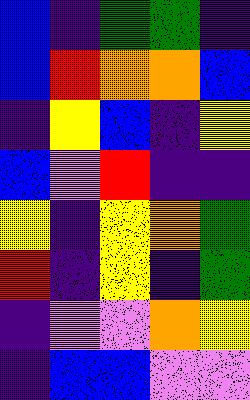[["blue", "indigo", "green", "green", "indigo"], ["blue", "red", "orange", "orange", "blue"], ["indigo", "yellow", "blue", "indigo", "yellow"], ["blue", "violet", "red", "indigo", "indigo"], ["yellow", "indigo", "yellow", "orange", "green"], ["red", "indigo", "yellow", "indigo", "green"], ["indigo", "violet", "violet", "orange", "yellow"], ["indigo", "blue", "blue", "violet", "violet"]]